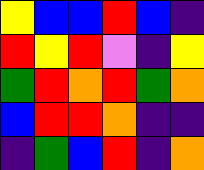[["yellow", "blue", "blue", "red", "blue", "indigo"], ["red", "yellow", "red", "violet", "indigo", "yellow"], ["green", "red", "orange", "red", "green", "orange"], ["blue", "red", "red", "orange", "indigo", "indigo"], ["indigo", "green", "blue", "red", "indigo", "orange"]]